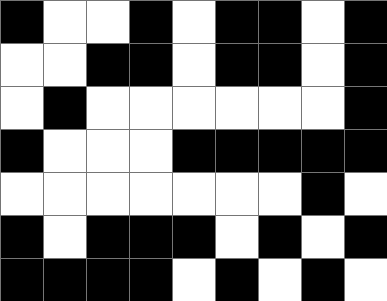[["black", "white", "white", "black", "white", "black", "black", "white", "black"], ["white", "white", "black", "black", "white", "black", "black", "white", "black"], ["white", "black", "white", "white", "white", "white", "white", "white", "black"], ["black", "white", "white", "white", "black", "black", "black", "black", "black"], ["white", "white", "white", "white", "white", "white", "white", "black", "white"], ["black", "white", "black", "black", "black", "white", "black", "white", "black"], ["black", "black", "black", "black", "white", "black", "white", "black", "white"]]